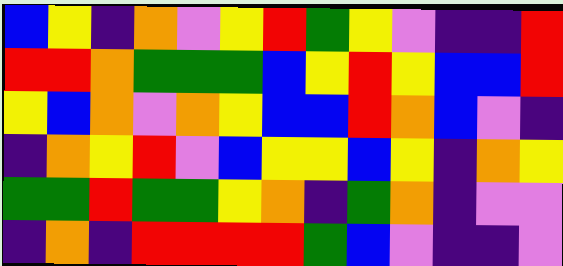[["blue", "yellow", "indigo", "orange", "violet", "yellow", "red", "green", "yellow", "violet", "indigo", "indigo", "red"], ["red", "red", "orange", "green", "green", "green", "blue", "yellow", "red", "yellow", "blue", "blue", "red"], ["yellow", "blue", "orange", "violet", "orange", "yellow", "blue", "blue", "red", "orange", "blue", "violet", "indigo"], ["indigo", "orange", "yellow", "red", "violet", "blue", "yellow", "yellow", "blue", "yellow", "indigo", "orange", "yellow"], ["green", "green", "red", "green", "green", "yellow", "orange", "indigo", "green", "orange", "indigo", "violet", "violet"], ["indigo", "orange", "indigo", "red", "red", "red", "red", "green", "blue", "violet", "indigo", "indigo", "violet"]]